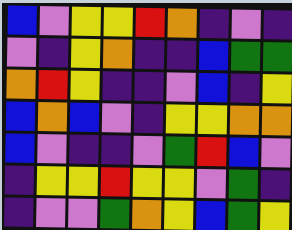[["blue", "violet", "yellow", "yellow", "red", "orange", "indigo", "violet", "indigo"], ["violet", "indigo", "yellow", "orange", "indigo", "indigo", "blue", "green", "green"], ["orange", "red", "yellow", "indigo", "indigo", "violet", "blue", "indigo", "yellow"], ["blue", "orange", "blue", "violet", "indigo", "yellow", "yellow", "orange", "orange"], ["blue", "violet", "indigo", "indigo", "violet", "green", "red", "blue", "violet"], ["indigo", "yellow", "yellow", "red", "yellow", "yellow", "violet", "green", "indigo"], ["indigo", "violet", "violet", "green", "orange", "yellow", "blue", "green", "yellow"]]